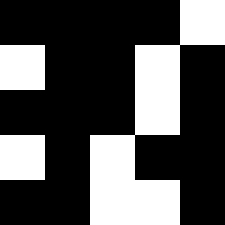[["black", "black", "black", "black", "white"], ["white", "black", "black", "white", "black"], ["black", "black", "black", "white", "black"], ["white", "black", "white", "black", "black"], ["black", "black", "white", "white", "black"]]